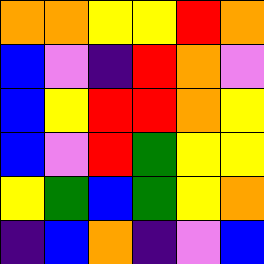[["orange", "orange", "yellow", "yellow", "red", "orange"], ["blue", "violet", "indigo", "red", "orange", "violet"], ["blue", "yellow", "red", "red", "orange", "yellow"], ["blue", "violet", "red", "green", "yellow", "yellow"], ["yellow", "green", "blue", "green", "yellow", "orange"], ["indigo", "blue", "orange", "indigo", "violet", "blue"]]